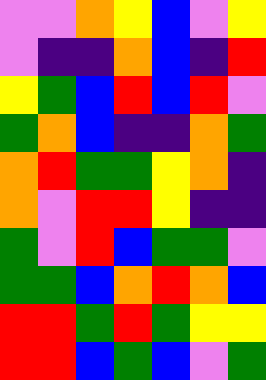[["violet", "violet", "orange", "yellow", "blue", "violet", "yellow"], ["violet", "indigo", "indigo", "orange", "blue", "indigo", "red"], ["yellow", "green", "blue", "red", "blue", "red", "violet"], ["green", "orange", "blue", "indigo", "indigo", "orange", "green"], ["orange", "red", "green", "green", "yellow", "orange", "indigo"], ["orange", "violet", "red", "red", "yellow", "indigo", "indigo"], ["green", "violet", "red", "blue", "green", "green", "violet"], ["green", "green", "blue", "orange", "red", "orange", "blue"], ["red", "red", "green", "red", "green", "yellow", "yellow"], ["red", "red", "blue", "green", "blue", "violet", "green"]]